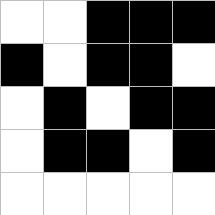[["white", "white", "black", "black", "black"], ["black", "white", "black", "black", "white"], ["white", "black", "white", "black", "black"], ["white", "black", "black", "white", "black"], ["white", "white", "white", "white", "white"]]